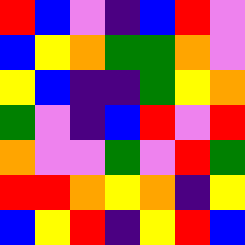[["red", "blue", "violet", "indigo", "blue", "red", "violet"], ["blue", "yellow", "orange", "green", "green", "orange", "violet"], ["yellow", "blue", "indigo", "indigo", "green", "yellow", "orange"], ["green", "violet", "indigo", "blue", "red", "violet", "red"], ["orange", "violet", "violet", "green", "violet", "red", "green"], ["red", "red", "orange", "yellow", "orange", "indigo", "yellow"], ["blue", "yellow", "red", "indigo", "yellow", "red", "blue"]]